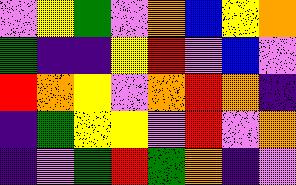[["violet", "yellow", "green", "violet", "orange", "blue", "yellow", "orange"], ["green", "indigo", "indigo", "yellow", "red", "violet", "blue", "violet"], ["red", "orange", "yellow", "violet", "orange", "red", "orange", "indigo"], ["indigo", "green", "yellow", "yellow", "violet", "red", "violet", "orange"], ["indigo", "violet", "green", "red", "green", "orange", "indigo", "violet"]]